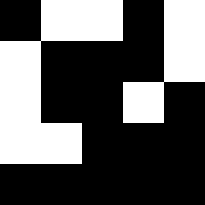[["black", "white", "white", "black", "white"], ["white", "black", "black", "black", "white"], ["white", "black", "black", "white", "black"], ["white", "white", "black", "black", "black"], ["black", "black", "black", "black", "black"]]